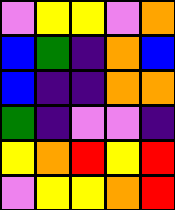[["violet", "yellow", "yellow", "violet", "orange"], ["blue", "green", "indigo", "orange", "blue"], ["blue", "indigo", "indigo", "orange", "orange"], ["green", "indigo", "violet", "violet", "indigo"], ["yellow", "orange", "red", "yellow", "red"], ["violet", "yellow", "yellow", "orange", "red"]]